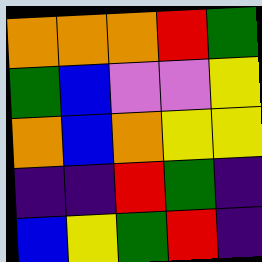[["orange", "orange", "orange", "red", "green"], ["green", "blue", "violet", "violet", "yellow"], ["orange", "blue", "orange", "yellow", "yellow"], ["indigo", "indigo", "red", "green", "indigo"], ["blue", "yellow", "green", "red", "indigo"]]